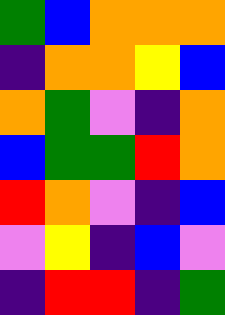[["green", "blue", "orange", "orange", "orange"], ["indigo", "orange", "orange", "yellow", "blue"], ["orange", "green", "violet", "indigo", "orange"], ["blue", "green", "green", "red", "orange"], ["red", "orange", "violet", "indigo", "blue"], ["violet", "yellow", "indigo", "blue", "violet"], ["indigo", "red", "red", "indigo", "green"]]